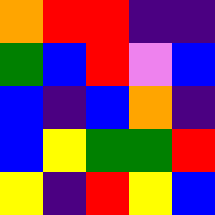[["orange", "red", "red", "indigo", "indigo"], ["green", "blue", "red", "violet", "blue"], ["blue", "indigo", "blue", "orange", "indigo"], ["blue", "yellow", "green", "green", "red"], ["yellow", "indigo", "red", "yellow", "blue"]]